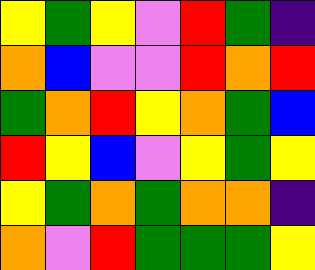[["yellow", "green", "yellow", "violet", "red", "green", "indigo"], ["orange", "blue", "violet", "violet", "red", "orange", "red"], ["green", "orange", "red", "yellow", "orange", "green", "blue"], ["red", "yellow", "blue", "violet", "yellow", "green", "yellow"], ["yellow", "green", "orange", "green", "orange", "orange", "indigo"], ["orange", "violet", "red", "green", "green", "green", "yellow"]]